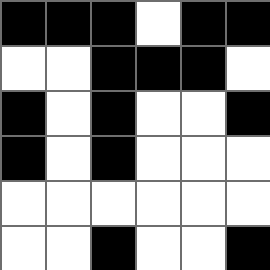[["black", "black", "black", "white", "black", "black"], ["white", "white", "black", "black", "black", "white"], ["black", "white", "black", "white", "white", "black"], ["black", "white", "black", "white", "white", "white"], ["white", "white", "white", "white", "white", "white"], ["white", "white", "black", "white", "white", "black"]]